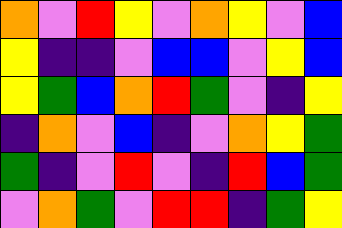[["orange", "violet", "red", "yellow", "violet", "orange", "yellow", "violet", "blue"], ["yellow", "indigo", "indigo", "violet", "blue", "blue", "violet", "yellow", "blue"], ["yellow", "green", "blue", "orange", "red", "green", "violet", "indigo", "yellow"], ["indigo", "orange", "violet", "blue", "indigo", "violet", "orange", "yellow", "green"], ["green", "indigo", "violet", "red", "violet", "indigo", "red", "blue", "green"], ["violet", "orange", "green", "violet", "red", "red", "indigo", "green", "yellow"]]